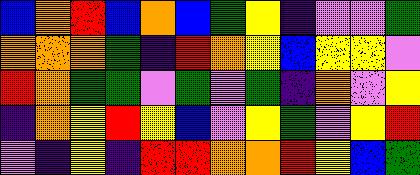[["blue", "orange", "red", "blue", "orange", "blue", "green", "yellow", "indigo", "violet", "violet", "green"], ["orange", "orange", "orange", "green", "indigo", "red", "orange", "yellow", "blue", "yellow", "yellow", "violet"], ["red", "orange", "green", "green", "violet", "green", "violet", "green", "indigo", "orange", "violet", "yellow"], ["indigo", "orange", "yellow", "red", "yellow", "blue", "violet", "yellow", "green", "violet", "yellow", "red"], ["violet", "indigo", "yellow", "indigo", "red", "red", "orange", "orange", "red", "yellow", "blue", "green"]]